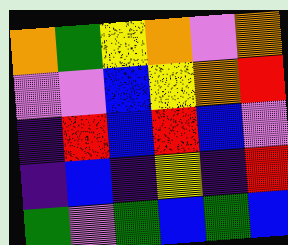[["orange", "green", "yellow", "orange", "violet", "orange"], ["violet", "violet", "blue", "yellow", "orange", "red"], ["indigo", "red", "blue", "red", "blue", "violet"], ["indigo", "blue", "indigo", "yellow", "indigo", "red"], ["green", "violet", "green", "blue", "green", "blue"]]